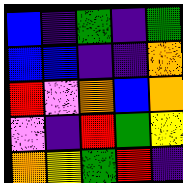[["blue", "indigo", "green", "indigo", "green"], ["blue", "blue", "indigo", "indigo", "orange"], ["red", "violet", "orange", "blue", "orange"], ["violet", "indigo", "red", "green", "yellow"], ["orange", "yellow", "green", "red", "indigo"]]